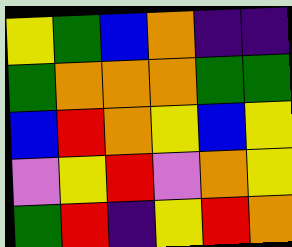[["yellow", "green", "blue", "orange", "indigo", "indigo"], ["green", "orange", "orange", "orange", "green", "green"], ["blue", "red", "orange", "yellow", "blue", "yellow"], ["violet", "yellow", "red", "violet", "orange", "yellow"], ["green", "red", "indigo", "yellow", "red", "orange"]]